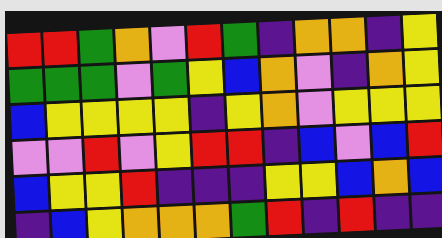[["red", "red", "green", "orange", "violet", "red", "green", "indigo", "orange", "orange", "indigo", "yellow"], ["green", "green", "green", "violet", "green", "yellow", "blue", "orange", "violet", "indigo", "orange", "yellow"], ["blue", "yellow", "yellow", "yellow", "yellow", "indigo", "yellow", "orange", "violet", "yellow", "yellow", "yellow"], ["violet", "violet", "red", "violet", "yellow", "red", "red", "indigo", "blue", "violet", "blue", "red"], ["blue", "yellow", "yellow", "red", "indigo", "indigo", "indigo", "yellow", "yellow", "blue", "orange", "blue"], ["indigo", "blue", "yellow", "orange", "orange", "orange", "green", "red", "indigo", "red", "indigo", "indigo"]]